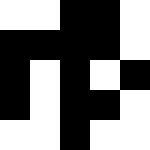[["white", "white", "black", "black", "white"], ["black", "black", "black", "black", "white"], ["black", "white", "black", "white", "black"], ["black", "white", "black", "black", "white"], ["white", "white", "black", "white", "white"]]